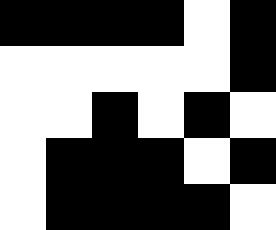[["black", "black", "black", "black", "white", "black"], ["white", "white", "white", "white", "white", "black"], ["white", "white", "black", "white", "black", "white"], ["white", "black", "black", "black", "white", "black"], ["white", "black", "black", "black", "black", "white"]]